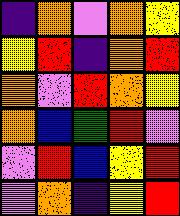[["indigo", "orange", "violet", "orange", "yellow"], ["yellow", "red", "indigo", "orange", "red"], ["orange", "violet", "red", "orange", "yellow"], ["orange", "blue", "green", "red", "violet"], ["violet", "red", "blue", "yellow", "red"], ["violet", "orange", "indigo", "yellow", "red"]]